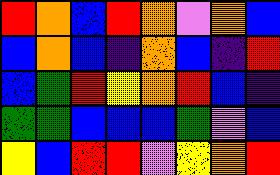[["red", "orange", "blue", "red", "orange", "violet", "orange", "blue"], ["blue", "orange", "blue", "indigo", "orange", "blue", "indigo", "red"], ["blue", "green", "red", "yellow", "orange", "red", "blue", "indigo"], ["green", "green", "blue", "blue", "blue", "green", "violet", "blue"], ["yellow", "blue", "red", "red", "violet", "yellow", "orange", "red"]]